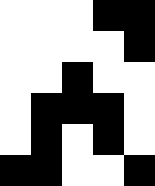[["white", "white", "white", "black", "black"], ["white", "white", "white", "white", "black"], ["white", "white", "black", "white", "white"], ["white", "black", "black", "black", "white"], ["white", "black", "white", "black", "white"], ["black", "black", "white", "white", "black"]]